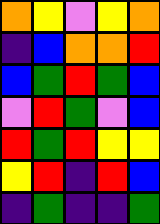[["orange", "yellow", "violet", "yellow", "orange"], ["indigo", "blue", "orange", "orange", "red"], ["blue", "green", "red", "green", "blue"], ["violet", "red", "green", "violet", "blue"], ["red", "green", "red", "yellow", "yellow"], ["yellow", "red", "indigo", "red", "blue"], ["indigo", "green", "indigo", "indigo", "green"]]